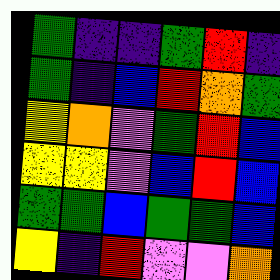[["green", "indigo", "indigo", "green", "red", "indigo"], ["green", "indigo", "blue", "red", "orange", "green"], ["yellow", "orange", "violet", "green", "red", "blue"], ["yellow", "yellow", "violet", "blue", "red", "blue"], ["green", "green", "blue", "green", "green", "blue"], ["yellow", "indigo", "red", "violet", "violet", "orange"]]